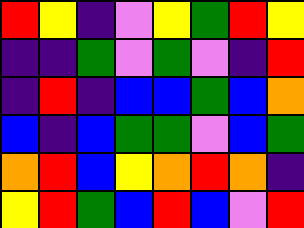[["red", "yellow", "indigo", "violet", "yellow", "green", "red", "yellow"], ["indigo", "indigo", "green", "violet", "green", "violet", "indigo", "red"], ["indigo", "red", "indigo", "blue", "blue", "green", "blue", "orange"], ["blue", "indigo", "blue", "green", "green", "violet", "blue", "green"], ["orange", "red", "blue", "yellow", "orange", "red", "orange", "indigo"], ["yellow", "red", "green", "blue", "red", "blue", "violet", "red"]]